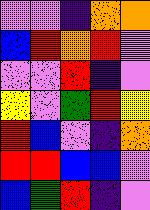[["violet", "violet", "indigo", "orange", "orange"], ["blue", "red", "orange", "red", "violet"], ["violet", "violet", "red", "indigo", "violet"], ["yellow", "violet", "green", "red", "yellow"], ["red", "blue", "violet", "indigo", "orange"], ["red", "red", "blue", "blue", "violet"], ["blue", "green", "red", "indigo", "violet"]]